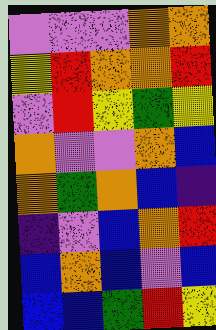[["violet", "violet", "violet", "orange", "orange"], ["yellow", "red", "orange", "orange", "red"], ["violet", "red", "yellow", "green", "yellow"], ["orange", "violet", "violet", "orange", "blue"], ["orange", "green", "orange", "blue", "indigo"], ["indigo", "violet", "blue", "orange", "red"], ["blue", "orange", "blue", "violet", "blue"], ["blue", "blue", "green", "red", "yellow"]]